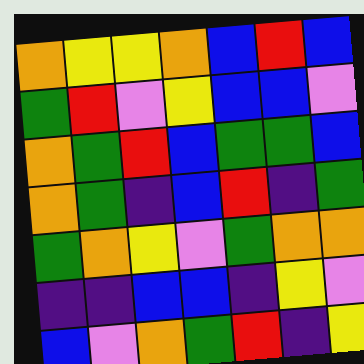[["orange", "yellow", "yellow", "orange", "blue", "red", "blue"], ["green", "red", "violet", "yellow", "blue", "blue", "violet"], ["orange", "green", "red", "blue", "green", "green", "blue"], ["orange", "green", "indigo", "blue", "red", "indigo", "green"], ["green", "orange", "yellow", "violet", "green", "orange", "orange"], ["indigo", "indigo", "blue", "blue", "indigo", "yellow", "violet"], ["blue", "violet", "orange", "green", "red", "indigo", "yellow"]]